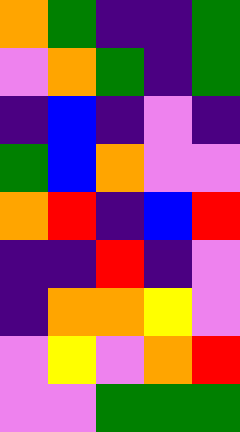[["orange", "green", "indigo", "indigo", "green"], ["violet", "orange", "green", "indigo", "green"], ["indigo", "blue", "indigo", "violet", "indigo"], ["green", "blue", "orange", "violet", "violet"], ["orange", "red", "indigo", "blue", "red"], ["indigo", "indigo", "red", "indigo", "violet"], ["indigo", "orange", "orange", "yellow", "violet"], ["violet", "yellow", "violet", "orange", "red"], ["violet", "violet", "green", "green", "green"]]